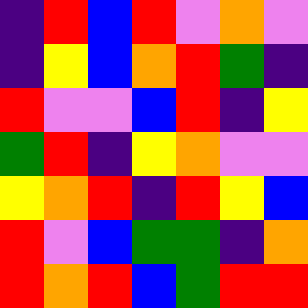[["indigo", "red", "blue", "red", "violet", "orange", "violet"], ["indigo", "yellow", "blue", "orange", "red", "green", "indigo"], ["red", "violet", "violet", "blue", "red", "indigo", "yellow"], ["green", "red", "indigo", "yellow", "orange", "violet", "violet"], ["yellow", "orange", "red", "indigo", "red", "yellow", "blue"], ["red", "violet", "blue", "green", "green", "indigo", "orange"], ["red", "orange", "red", "blue", "green", "red", "red"]]